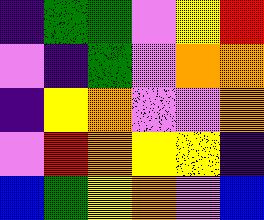[["indigo", "green", "green", "violet", "yellow", "red"], ["violet", "indigo", "green", "violet", "orange", "orange"], ["indigo", "yellow", "orange", "violet", "violet", "orange"], ["violet", "red", "orange", "yellow", "yellow", "indigo"], ["blue", "green", "yellow", "orange", "violet", "blue"]]